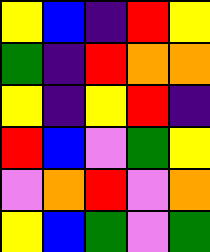[["yellow", "blue", "indigo", "red", "yellow"], ["green", "indigo", "red", "orange", "orange"], ["yellow", "indigo", "yellow", "red", "indigo"], ["red", "blue", "violet", "green", "yellow"], ["violet", "orange", "red", "violet", "orange"], ["yellow", "blue", "green", "violet", "green"]]